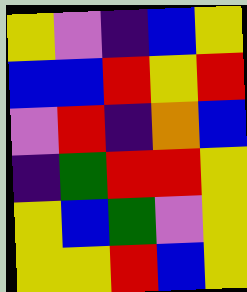[["yellow", "violet", "indigo", "blue", "yellow"], ["blue", "blue", "red", "yellow", "red"], ["violet", "red", "indigo", "orange", "blue"], ["indigo", "green", "red", "red", "yellow"], ["yellow", "blue", "green", "violet", "yellow"], ["yellow", "yellow", "red", "blue", "yellow"]]